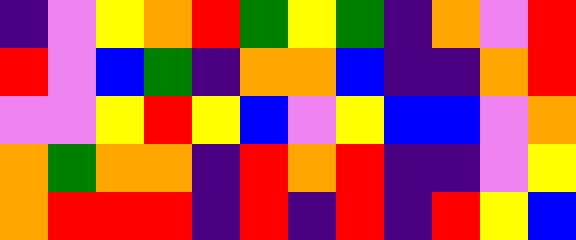[["indigo", "violet", "yellow", "orange", "red", "green", "yellow", "green", "indigo", "orange", "violet", "red"], ["red", "violet", "blue", "green", "indigo", "orange", "orange", "blue", "indigo", "indigo", "orange", "red"], ["violet", "violet", "yellow", "red", "yellow", "blue", "violet", "yellow", "blue", "blue", "violet", "orange"], ["orange", "green", "orange", "orange", "indigo", "red", "orange", "red", "indigo", "indigo", "violet", "yellow"], ["orange", "red", "red", "red", "indigo", "red", "indigo", "red", "indigo", "red", "yellow", "blue"]]